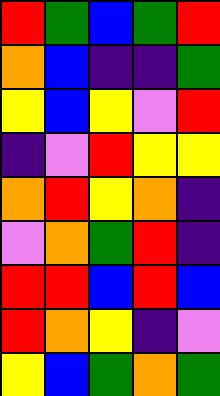[["red", "green", "blue", "green", "red"], ["orange", "blue", "indigo", "indigo", "green"], ["yellow", "blue", "yellow", "violet", "red"], ["indigo", "violet", "red", "yellow", "yellow"], ["orange", "red", "yellow", "orange", "indigo"], ["violet", "orange", "green", "red", "indigo"], ["red", "red", "blue", "red", "blue"], ["red", "orange", "yellow", "indigo", "violet"], ["yellow", "blue", "green", "orange", "green"]]